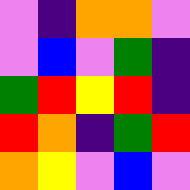[["violet", "indigo", "orange", "orange", "violet"], ["violet", "blue", "violet", "green", "indigo"], ["green", "red", "yellow", "red", "indigo"], ["red", "orange", "indigo", "green", "red"], ["orange", "yellow", "violet", "blue", "violet"]]